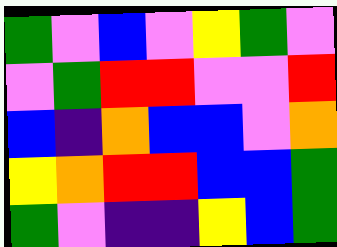[["green", "violet", "blue", "violet", "yellow", "green", "violet"], ["violet", "green", "red", "red", "violet", "violet", "red"], ["blue", "indigo", "orange", "blue", "blue", "violet", "orange"], ["yellow", "orange", "red", "red", "blue", "blue", "green"], ["green", "violet", "indigo", "indigo", "yellow", "blue", "green"]]